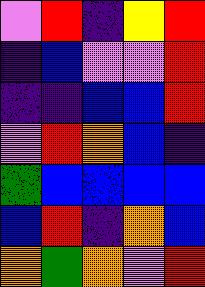[["violet", "red", "indigo", "yellow", "red"], ["indigo", "blue", "violet", "violet", "red"], ["indigo", "indigo", "blue", "blue", "red"], ["violet", "red", "orange", "blue", "indigo"], ["green", "blue", "blue", "blue", "blue"], ["blue", "red", "indigo", "orange", "blue"], ["orange", "green", "orange", "violet", "red"]]